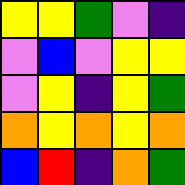[["yellow", "yellow", "green", "violet", "indigo"], ["violet", "blue", "violet", "yellow", "yellow"], ["violet", "yellow", "indigo", "yellow", "green"], ["orange", "yellow", "orange", "yellow", "orange"], ["blue", "red", "indigo", "orange", "green"]]